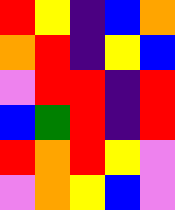[["red", "yellow", "indigo", "blue", "orange"], ["orange", "red", "indigo", "yellow", "blue"], ["violet", "red", "red", "indigo", "red"], ["blue", "green", "red", "indigo", "red"], ["red", "orange", "red", "yellow", "violet"], ["violet", "orange", "yellow", "blue", "violet"]]